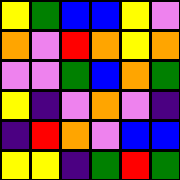[["yellow", "green", "blue", "blue", "yellow", "violet"], ["orange", "violet", "red", "orange", "yellow", "orange"], ["violet", "violet", "green", "blue", "orange", "green"], ["yellow", "indigo", "violet", "orange", "violet", "indigo"], ["indigo", "red", "orange", "violet", "blue", "blue"], ["yellow", "yellow", "indigo", "green", "red", "green"]]